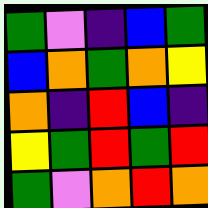[["green", "violet", "indigo", "blue", "green"], ["blue", "orange", "green", "orange", "yellow"], ["orange", "indigo", "red", "blue", "indigo"], ["yellow", "green", "red", "green", "red"], ["green", "violet", "orange", "red", "orange"]]